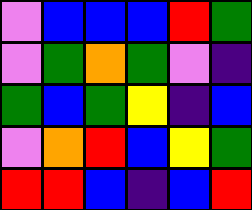[["violet", "blue", "blue", "blue", "red", "green"], ["violet", "green", "orange", "green", "violet", "indigo"], ["green", "blue", "green", "yellow", "indigo", "blue"], ["violet", "orange", "red", "blue", "yellow", "green"], ["red", "red", "blue", "indigo", "blue", "red"]]